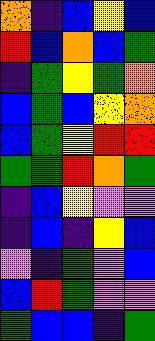[["orange", "indigo", "blue", "yellow", "blue"], ["red", "blue", "orange", "blue", "green"], ["indigo", "green", "yellow", "green", "orange"], ["blue", "green", "blue", "yellow", "orange"], ["blue", "green", "yellow", "red", "red"], ["green", "green", "red", "orange", "green"], ["indigo", "blue", "yellow", "violet", "violet"], ["indigo", "blue", "indigo", "yellow", "blue"], ["violet", "indigo", "green", "violet", "blue"], ["blue", "red", "green", "violet", "violet"], ["green", "blue", "blue", "indigo", "green"]]